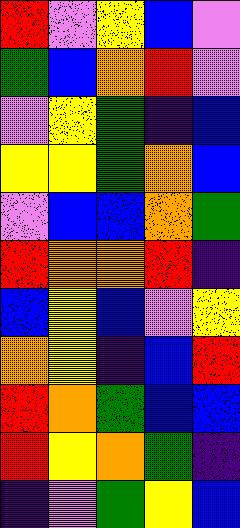[["red", "violet", "yellow", "blue", "violet"], ["green", "blue", "orange", "red", "violet"], ["violet", "yellow", "green", "indigo", "blue"], ["yellow", "yellow", "green", "orange", "blue"], ["violet", "blue", "blue", "orange", "green"], ["red", "orange", "orange", "red", "indigo"], ["blue", "yellow", "blue", "violet", "yellow"], ["orange", "yellow", "indigo", "blue", "red"], ["red", "orange", "green", "blue", "blue"], ["red", "yellow", "orange", "green", "indigo"], ["indigo", "violet", "green", "yellow", "blue"]]